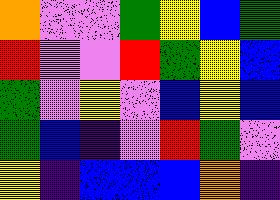[["orange", "violet", "violet", "green", "yellow", "blue", "green"], ["red", "violet", "violet", "red", "green", "yellow", "blue"], ["green", "violet", "yellow", "violet", "blue", "yellow", "blue"], ["green", "blue", "indigo", "violet", "red", "green", "violet"], ["yellow", "indigo", "blue", "blue", "blue", "orange", "indigo"]]